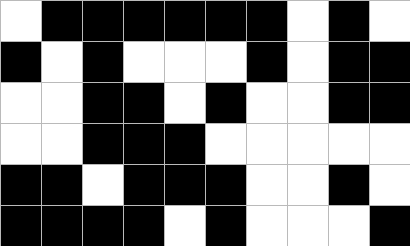[["white", "black", "black", "black", "black", "black", "black", "white", "black", "white"], ["black", "white", "black", "white", "white", "white", "black", "white", "black", "black"], ["white", "white", "black", "black", "white", "black", "white", "white", "black", "black"], ["white", "white", "black", "black", "black", "white", "white", "white", "white", "white"], ["black", "black", "white", "black", "black", "black", "white", "white", "black", "white"], ["black", "black", "black", "black", "white", "black", "white", "white", "white", "black"]]